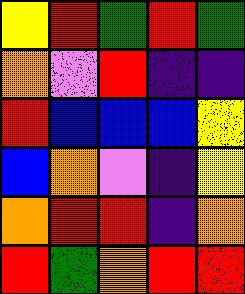[["yellow", "red", "green", "red", "green"], ["orange", "violet", "red", "indigo", "indigo"], ["red", "blue", "blue", "blue", "yellow"], ["blue", "orange", "violet", "indigo", "yellow"], ["orange", "red", "red", "indigo", "orange"], ["red", "green", "orange", "red", "red"]]